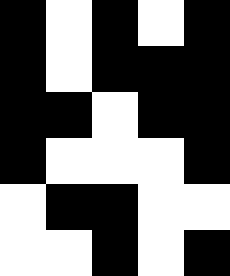[["black", "white", "black", "white", "black"], ["black", "white", "black", "black", "black"], ["black", "black", "white", "black", "black"], ["black", "white", "white", "white", "black"], ["white", "black", "black", "white", "white"], ["white", "white", "black", "white", "black"]]